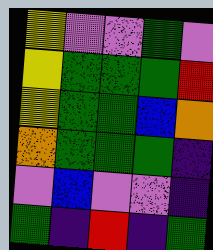[["yellow", "violet", "violet", "green", "violet"], ["yellow", "green", "green", "green", "red"], ["yellow", "green", "green", "blue", "orange"], ["orange", "green", "green", "green", "indigo"], ["violet", "blue", "violet", "violet", "indigo"], ["green", "indigo", "red", "indigo", "green"]]